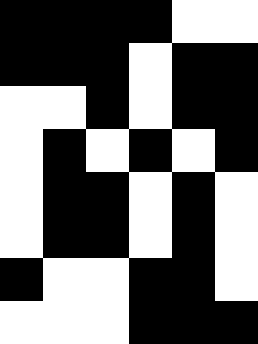[["black", "black", "black", "black", "white", "white"], ["black", "black", "black", "white", "black", "black"], ["white", "white", "black", "white", "black", "black"], ["white", "black", "white", "black", "white", "black"], ["white", "black", "black", "white", "black", "white"], ["white", "black", "black", "white", "black", "white"], ["black", "white", "white", "black", "black", "white"], ["white", "white", "white", "black", "black", "black"]]